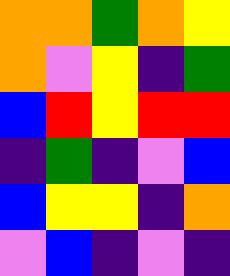[["orange", "orange", "green", "orange", "yellow"], ["orange", "violet", "yellow", "indigo", "green"], ["blue", "red", "yellow", "red", "red"], ["indigo", "green", "indigo", "violet", "blue"], ["blue", "yellow", "yellow", "indigo", "orange"], ["violet", "blue", "indigo", "violet", "indigo"]]